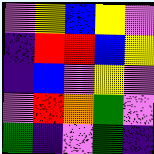[["violet", "yellow", "blue", "yellow", "violet"], ["indigo", "red", "red", "blue", "yellow"], ["indigo", "blue", "violet", "yellow", "violet"], ["violet", "red", "orange", "green", "violet"], ["green", "indigo", "violet", "green", "indigo"]]